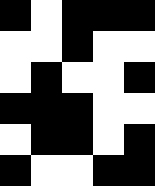[["black", "white", "black", "black", "black"], ["white", "white", "black", "white", "white"], ["white", "black", "white", "white", "black"], ["black", "black", "black", "white", "white"], ["white", "black", "black", "white", "black"], ["black", "white", "white", "black", "black"]]